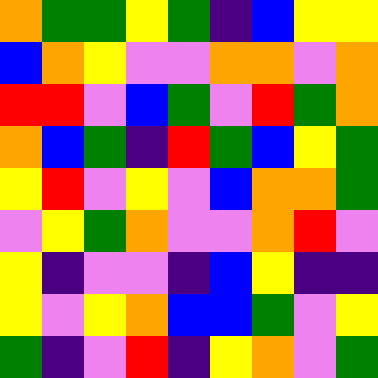[["orange", "green", "green", "yellow", "green", "indigo", "blue", "yellow", "yellow"], ["blue", "orange", "yellow", "violet", "violet", "orange", "orange", "violet", "orange"], ["red", "red", "violet", "blue", "green", "violet", "red", "green", "orange"], ["orange", "blue", "green", "indigo", "red", "green", "blue", "yellow", "green"], ["yellow", "red", "violet", "yellow", "violet", "blue", "orange", "orange", "green"], ["violet", "yellow", "green", "orange", "violet", "violet", "orange", "red", "violet"], ["yellow", "indigo", "violet", "violet", "indigo", "blue", "yellow", "indigo", "indigo"], ["yellow", "violet", "yellow", "orange", "blue", "blue", "green", "violet", "yellow"], ["green", "indigo", "violet", "red", "indigo", "yellow", "orange", "violet", "green"]]